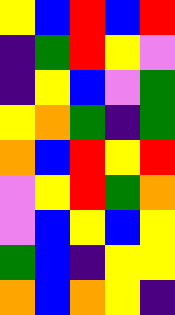[["yellow", "blue", "red", "blue", "red"], ["indigo", "green", "red", "yellow", "violet"], ["indigo", "yellow", "blue", "violet", "green"], ["yellow", "orange", "green", "indigo", "green"], ["orange", "blue", "red", "yellow", "red"], ["violet", "yellow", "red", "green", "orange"], ["violet", "blue", "yellow", "blue", "yellow"], ["green", "blue", "indigo", "yellow", "yellow"], ["orange", "blue", "orange", "yellow", "indigo"]]